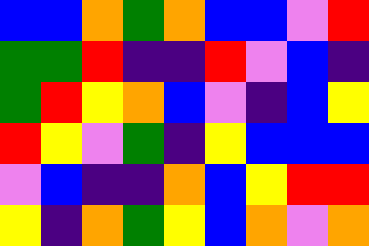[["blue", "blue", "orange", "green", "orange", "blue", "blue", "violet", "red"], ["green", "green", "red", "indigo", "indigo", "red", "violet", "blue", "indigo"], ["green", "red", "yellow", "orange", "blue", "violet", "indigo", "blue", "yellow"], ["red", "yellow", "violet", "green", "indigo", "yellow", "blue", "blue", "blue"], ["violet", "blue", "indigo", "indigo", "orange", "blue", "yellow", "red", "red"], ["yellow", "indigo", "orange", "green", "yellow", "blue", "orange", "violet", "orange"]]